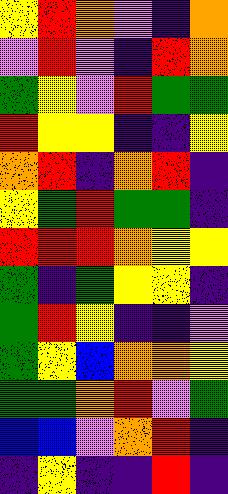[["yellow", "red", "orange", "violet", "indigo", "orange"], ["violet", "red", "violet", "indigo", "red", "orange"], ["green", "yellow", "violet", "red", "green", "green"], ["red", "yellow", "yellow", "indigo", "indigo", "yellow"], ["orange", "red", "indigo", "orange", "red", "indigo"], ["yellow", "green", "red", "green", "green", "indigo"], ["red", "red", "red", "orange", "yellow", "yellow"], ["green", "indigo", "green", "yellow", "yellow", "indigo"], ["green", "red", "yellow", "indigo", "indigo", "violet"], ["green", "yellow", "blue", "orange", "orange", "yellow"], ["green", "green", "orange", "red", "violet", "green"], ["blue", "blue", "violet", "orange", "red", "indigo"], ["indigo", "yellow", "indigo", "indigo", "red", "indigo"]]